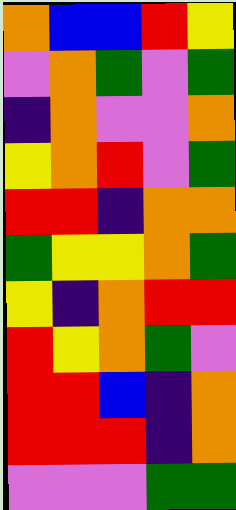[["orange", "blue", "blue", "red", "yellow"], ["violet", "orange", "green", "violet", "green"], ["indigo", "orange", "violet", "violet", "orange"], ["yellow", "orange", "red", "violet", "green"], ["red", "red", "indigo", "orange", "orange"], ["green", "yellow", "yellow", "orange", "green"], ["yellow", "indigo", "orange", "red", "red"], ["red", "yellow", "orange", "green", "violet"], ["red", "red", "blue", "indigo", "orange"], ["red", "red", "red", "indigo", "orange"], ["violet", "violet", "violet", "green", "green"]]